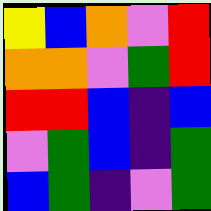[["yellow", "blue", "orange", "violet", "red"], ["orange", "orange", "violet", "green", "red"], ["red", "red", "blue", "indigo", "blue"], ["violet", "green", "blue", "indigo", "green"], ["blue", "green", "indigo", "violet", "green"]]